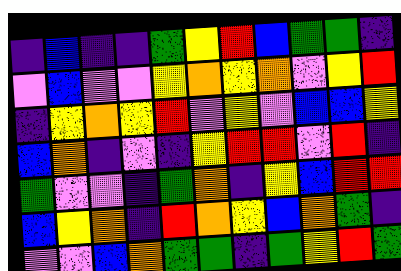[["indigo", "blue", "indigo", "indigo", "green", "yellow", "red", "blue", "green", "green", "indigo"], ["violet", "blue", "violet", "violet", "yellow", "orange", "yellow", "orange", "violet", "yellow", "red"], ["indigo", "yellow", "orange", "yellow", "red", "violet", "yellow", "violet", "blue", "blue", "yellow"], ["blue", "orange", "indigo", "violet", "indigo", "yellow", "red", "red", "violet", "red", "indigo"], ["green", "violet", "violet", "indigo", "green", "orange", "indigo", "yellow", "blue", "red", "red"], ["blue", "yellow", "orange", "indigo", "red", "orange", "yellow", "blue", "orange", "green", "indigo"], ["violet", "violet", "blue", "orange", "green", "green", "indigo", "green", "yellow", "red", "green"]]